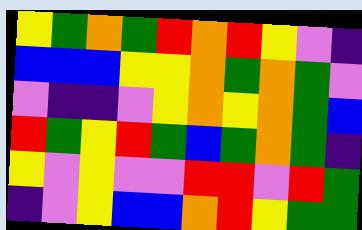[["yellow", "green", "orange", "green", "red", "orange", "red", "yellow", "violet", "indigo"], ["blue", "blue", "blue", "yellow", "yellow", "orange", "green", "orange", "green", "violet"], ["violet", "indigo", "indigo", "violet", "yellow", "orange", "yellow", "orange", "green", "blue"], ["red", "green", "yellow", "red", "green", "blue", "green", "orange", "green", "indigo"], ["yellow", "violet", "yellow", "violet", "violet", "red", "red", "violet", "red", "green"], ["indigo", "violet", "yellow", "blue", "blue", "orange", "red", "yellow", "green", "green"]]